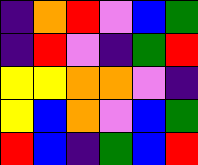[["indigo", "orange", "red", "violet", "blue", "green"], ["indigo", "red", "violet", "indigo", "green", "red"], ["yellow", "yellow", "orange", "orange", "violet", "indigo"], ["yellow", "blue", "orange", "violet", "blue", "green"], ["red", "blue", "indigo", "green", "blue", "red"]]